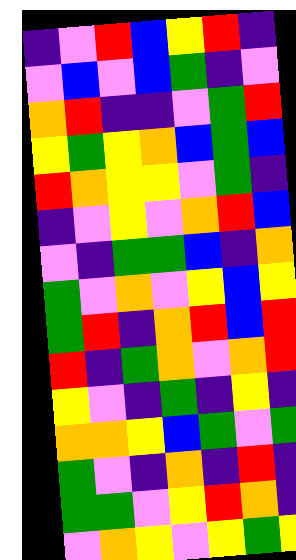[["indigo", "violet", "red", "blue", "yellow", "red", "indigo"], ["violet", "blue", "violet", "blue", "green", "indigo", "violet"], ["orange", "red", "indigo", "indigo", "violet", "green", "red"], ["yellow", "green", "yellow", "orange", "blue", "green", "blue"], ["red", "orange", "yellow", "yellow", "violet", "green", "indigo"], ["indigo", "violet", "yellow", "violet", "orange", "red", "blue"], ["violet", "indigo", "green", "green", "blue", "indigo", "orange"], ["green", "violet", "orange", "violet", "yellow", "blue", "yellow"], ["green", "red", "indigo", "orange", "red", "blue", "red"], ["red", "indigo", "green", "orange", "violet", "orange", "red"], ["yellow", "violet", "indigo", "green", "indigo", "yellow", "indigo"], ["orange", "orange", "yellow", "blue", "green", "violet", "green"], ["green", "violet", "indigo", "orange", "indigo", "red", "indigo"], ["green", "green", "violet", "yellow", "red", "orange", "indigo"], ["violet", "orange", "yellow", "violet", "yellow", "green", "yellow"]]